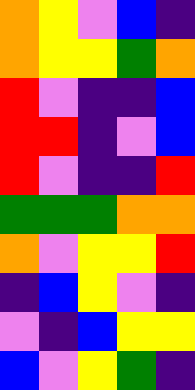[["orange", "yellow", "violet", "blue", "indigo"], ["orange", "yellow", "yellow", "green", "orange"], ["red", "violet", "indigo", "indigo", "blue"], ["red", "red", "indigo", "violet", "blue"], ["red", "violet", "indigo", "indigo", "red"], ["green", "green", "green", "orange", "orange"], ["orange", "violet", "yellow", "yellow", "red"], ["indigo", "blue", "yellow", "violet", "indigo"], ["violet", "indigo", "blue", "yellow", "yellow"], ["blue", "violet", "yellow", "green", "indigo"]]